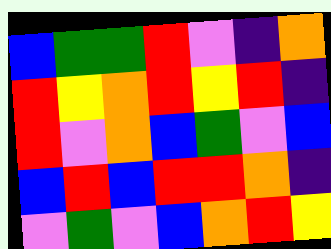[["blue", "green", "green", "red", "violet", "indigo", "orange"], ["red", "yellow", "orange", "red", "yellow", "red", "indigo"], ["red", "violet", "orange", "blue", "green", "violet", "blue"], ["blue", "red", "blue", "red", "red", "orange", "indigo"], ["violet", "green", "violet", "blue", "orange", "red", "yellow"]]